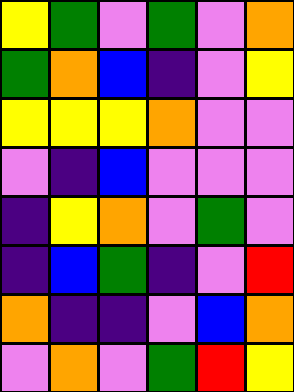[["yellow", "green", "violet", "green", "violet", "orange"], ["green", "orange", "blue", "indigo", "violet", "yellow"], ["yellow", "yellow", "yellow", "orange", "violet", "violet"], ["violet", "indigo", "blue", "violet", "violet", "violet"], ["indigo", "yellow", "orange", "violet", "green", "violet"], ["indigo", "blue", "green", "indigo", "violet", "red"], ["orange", "indigo", "indigo", "violet", "blue", "orange"], ["violet", "orange", "violet", "green", "red", "yellow"]]